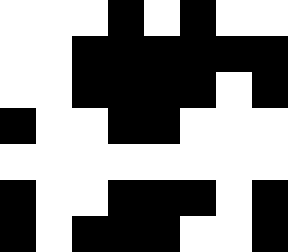[["white", "white", "white", "black", "white", "black", "white", "white"], ["white", "white", "black", "black", "black", "black", "black", "black"], ["white", "white", "black", "black", "black", "black", "white", "black"], ["black", "white", "white", "black", "black", "white", "white", "white"], ["white", "white", "white", "white", "white", "white", "white", "white"], ["black", "white", "white", "black", "black", "black", "white", "black"], ["black", "white", "black", "black", "black", "white", "white", "black"]]